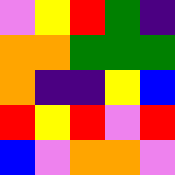[["violet", "yellow", "red", "green", "indigo"], ["orange", "orange", "green", "green", "green"], ["orange", "indigo", "indigo", "yellow", "blue"], ["red", "yellow", "red", "violet", "red"], ["blue", "violet", "orange", "orange", "violet"]]